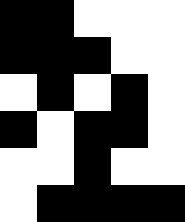[["black", "black", "white", "white", "white"], ["black", "black", "black", "white", "white"], ["white", "black", "white", "black", "white"], ["black", "white", "black", "black", "white"], ["white", "white", "black", "white", "white"], ["white", "black", "black", "black", "black"]]